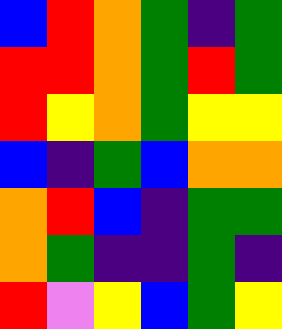[["blue", "red", "orange", "green", "indigo", "green"], ["red", "red", "orange", "green", "red", "green"], ["red", "yellow", "orange", "green", "yellow", "yellow"], ["blue", "indigo", "green", "blue", "orange", "orange"], ["orange", "red", "blue", "indigo", "green", "green"], ["orange", "green", "indigo", "indigo", "green", "indigo"], ["red", "violet", "yellow", "blue", "green", "yellow"]]